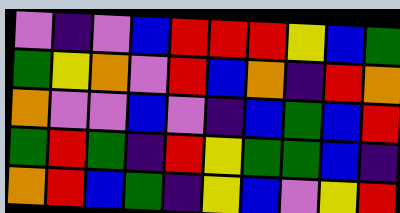[["violet", "indigo", "violet", "blue", "red", "red", "red", "yellow", "blue", "green"], ["green", "yellow", "orange", "violet", "red", "blue", "orange", "indigo", "red", "orange"], ["orange", "violet", "violet", "blue", "violet", "indigo", "blue", "green", "blue", "red"], ["green", "red", "green", "indigo", "red", "yellow", "green", "green", "blue", "indigo"], ["orange", "red", "blue", "green", "indigo", "yellow", "blue", "violet", "yellow", "red"]]